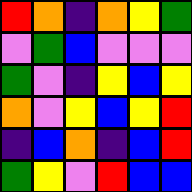[["red", "orange", "indigo", "orange", "yellow", "green"], ["violet", "green", "blue", "violet", "violet", "violet"], ["green", "violet", "indigo", "yellow", "blue", "yellow"], ["orange", "violet", "yellow", "blue", "yellow", "red"], ["indigo", "blue", "orange", "indigo", "blue", "red"], ["green", "yellow", "violet", "red", "blue", "blue"]]